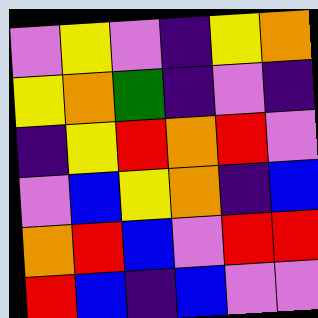[["violet", "yellow", "violet", "indigo", "yellow", "orange"], ["yellow", "orange", "green", "indigo", "violet", "indigo"], ["indigo", "yellow", "red", "orange", "red", "violet"], ["violet", "blue", "yellow", "orange", "indigo", "blue"], ["orange", "red", "blue", "violet", "red", "red"], ["red", "blue", "indigo", "blue", "violet", "violet"]]